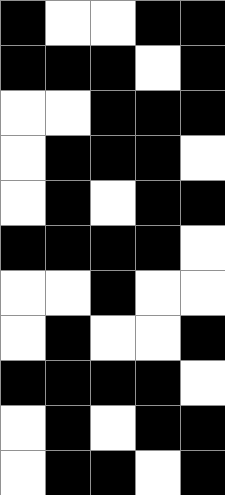[["black", "white", "white", "black", "black"], ["black", "black", "black", "white", "black"], ["white", "white", "black", "black", "black"], ["white", "black", "black", "black", "white"], ["white", "black", "white", "black", "black"], ["black", "black", "black", "black", "white"], ["white", "white", "black", "white", "white"], ["white", "black", "white", "white", "black"], ["black", "black", "black", "black", "white"], ["white", "black", "white", "black", "black"], ["white", "black", "black", "white", "black"]]